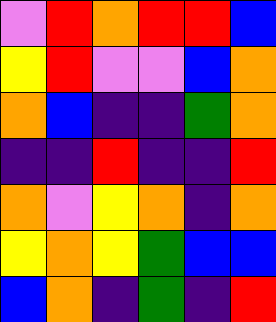[["violet", "red", "orange", "red", "red", "blue"], ["yellow", "red", "violet", "violet", "blue", "orange"], ["orange", "blue", "indigo", "indigo", "green", "orange"], ["indigo", "indigo", "red", "indigo", "indigo", "red"], ["orange", "violet", "yellow", "orange", "indigo", "orange"], ["yellow", "orange", "yellow", "green", "blue", "blue"], ["blue", "orange", "indigo", "green", "indigo", "red"]]